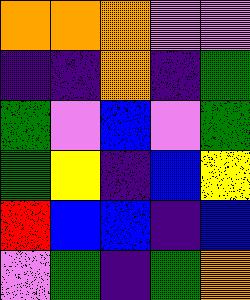[["orange", "orange", "orange", "violet", "violet"], ["indigo", "indigo", "orange", "indigo", "green"], ["green", "violet", "blue", "violet", "green"], ["green", "yellow", "indigo", "blue", "yellow"], ["red", "blue", "blue", "indigo", "blue"], ["violet", "green", "indigo", "green", "orange"]]